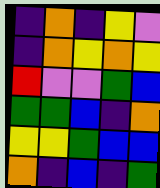[["indigo", "orange", "indigo", "yellow", "violet"], ["indigo", "orange", "yellow", "orange", "yellow"], ["red", "violet", "violet", "green", "blue"], ["green", "green", "blue", "indigo", "orange"], ["yellow", "yellow", "green", "blue", "blue"], ["orange", "indigo", "blue", "indigo", "green"]]